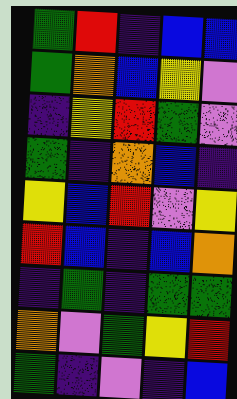[["green", "red", "indigo", "blue", "blue"], ["green", "orange", "blue", "yellow", "violet"], ["indigo", "yellow", "red", "green", "violet"], ["green", "indigo", "orange", "blue", "indigo"], ["yellow", "blue", "red", "violet", "yellow"], ["red", "blue", "indigo", "blue", "orange"], ["indigo", "green", "indigo", "green", "green"], ["orange", "violet", "green", "yellow", "red"], ["green", "indigo", "violet", "indigo", "blue"]]